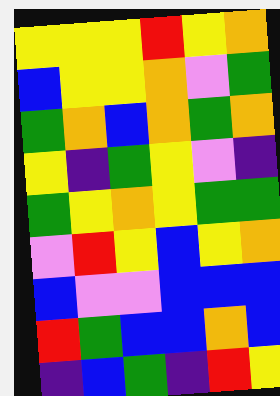[["yellow", "yellow", "yellow", "red", "yellow", "orange"], ["blue", "yellow", "yellow", "orange", "violet", "green"], ["green", "orange", "blue", "orange", "green", "orange"], ["yellow", "indigo", "green", "yellow", "violet", "indigo"], ["green", "yellow", "orange", "yellow", "green", "green"], ["violet", "red", "yellow", "blue", "yellow", "orange"], ["blue", "violet", "violet", "blue", "blue", "blue"], ["red", "green", "blue", "blue", "orange", "blue"], ["indigo", "blue", "green", "indigo", "red", "yellow"]]